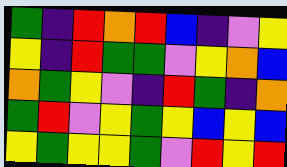[["green", "indigo", "red", "orange", "red", "blue", "indigo", "violet", "yellow"], ["yellow", "indigo", "red", "green", "green", "violet", "yellow", "orange", "blue"], ["orange", "green", "yellow", "violet", "indigo", "red", "green", "indigo", "orange"], ["green", "red", "violet", "yellow", "green", "yellow", "blue", "yellow", "blue"], ["yellow", "green", "yellow", "yellow", "green", "violet", "red", "yellow", "red"]]